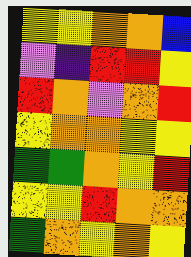[["yellow", "yellow", "orange", "orange", "blue"], ["violet", "indigo", "red", "red", "yellow"], ["red", "orange", "violet", "orange", "red"], ["yellow", "orange", "orange", "yellow", "yellow"], ["green", "green", "orange", "yellow", "red"], ["yellow", "yellow", "red", "orange", "orange"], ["green", "orange", "yellow", "orange", "yellow"]]